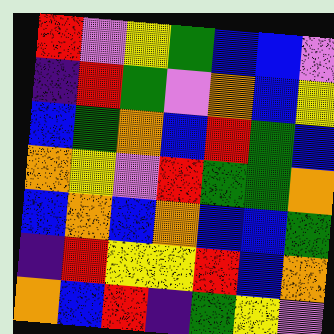[["red", "violet", "yellow", "green", "blue", "blue", "violet"], ["indigo", "red", "green", "violet", "orange", "blue", "yellow"], ["blue", "green", "orange", "blue", "red", "green", "blue"], ["orange", "yellow", "violet", "red", "green", "green", "orange"], ["blue", "orange", "blue", "orange", "blue", "blue", "green"], ["indigo", "red", "yellow", "yellow", "red", "blue", "orange"], ["orange", "blue", "red", "indigo", "green", "yellow", "violet"]]